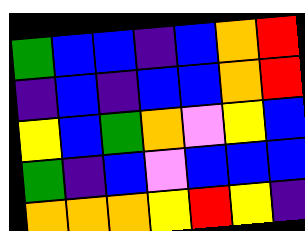[["green", "blue", "blue", "indigo", "blue", "orange", "red"], ["indigo", "blue", "indigo", "blue", "blue", "orange", "red"], ["yellow", "blue", "green", "orange", "violet", "yellow", "blue"], ["green", "indigo", "blue", "violet", "blue", "blue", "blue"], ["orange", "orange", "orange", "yellow", "red", "yellow", "indigo"]]